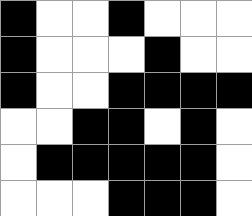[["black", "white", "white", "black", "white", "white", "white"], ["black", "white", "white", "white", "black", "white", "white"], ["black", "white", "white", "black", "black", "black", "black"], ["white", "white", "black", "black", "white", "black", "white"], ["white", "black", "black", "black", "black", "black", "white"], ["white", "white", "white", "black", "black", "black", "white"]]